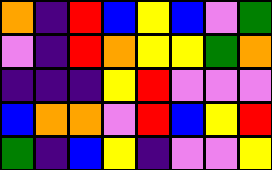[["orange", "indigo", "red", "blue", "yellow", "blue", "violet", "green"], ["violet", "indigo", "red", "orange", "yellow", "yellow", "green", "orange"], ["indigo", "indigo", "indigo", "yellow", "red", "violet", "violet", "violet"], ["blue", "orange", "orange", "violet", "red", "blue", "yellow", "red"], ["green", "indigo", "blue", "yellow", "indigo", "violet", "violet", "yellow"]]